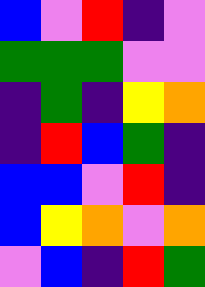[["blue", "violet", "red", "indigo", "violet"], ["green", "green", "green", "violet", "violet"], ["indigo", "green", "indigo", "yellow", "orange"], ["indigo", "red", "blue", "green", "indigo"], ["blue", "blue", "violet", "red", "indigo"], ["blue", "yellow", "orange", "violet", "orange"], ["violet", "blue", "indigo", "red", "green"]]